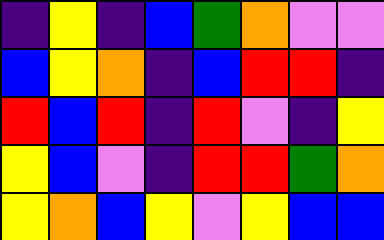[["indigo", "yellow", "indigo", "blue", "green", "orange", "violet", "violet"], ["blue", "yellow", "orange", "indigo", "blue", "red", "red", "indigo"], ["red", "blue", "red", "indigo", "red", "violet", "indigo", "yellow"], ["yellow", "blue", "violet", "indigo", "red", "red", "green", "orange"], ["yellow", "orange", "blue", "yellow", "violet", "yellow", "blue", "blue"]]